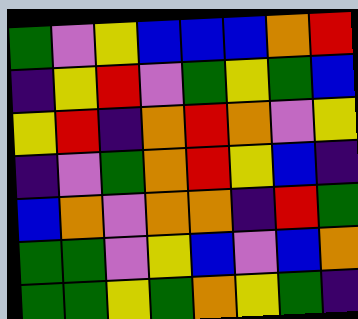[["green", "violet", "yellow", "blue", "blue", "blue", "orange", "red"], ["indigo", "yellow", "red", "violet", "green", "yellow", "green", "blue"], ["yellow", "red", "indigo", "orange", "red", "orange", "violet", "yellow"], ["indigo", "violet", "green", "orange", "red", "yellow", "blue", "indigo"], ["blue", "orange", "violet", "orange", "orange", "indigo", "red", "green"], ["green", "green", "violet", "yellow", "blue", "violet", "blue", "orange"], ["green", "green", "yellow", "green", "orange", "yellow", "green", "indigo"]]